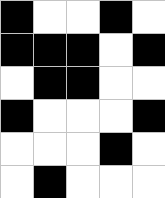[["black", "white", "white", "black", "white"], ["black", "black", "black", "white", "black"], ["white", "black", "black", "white", "white"], ["black", "white", "white", "white", "black"], ["white", "white", "white", "black", "white"], ["white", "black", "white", "white", "white"]]